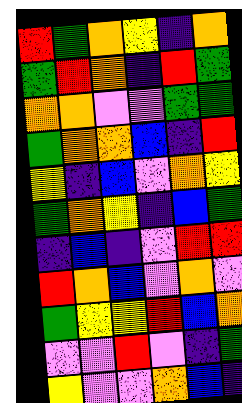[["red", "green", "orange", "yellow", "indigo", "orange"], ["green", "red", "orange", "indigo", "red", "green"], ["orange", "orange", "violet", "violet", "green", "green"], ["green", "orange", "orange", "blue", "indigo", "red"], ["yellow", "indigo", "blue", "violet", "orange", "yellow"], ["green", "orange", "yellow", "indigo", "blue", "green"], ["indigo", "blue", "indigo", "violet", "red", "red"], ["red", "orange", "blue", "violet", "orange", "violet"], ["green", "yellow", "yellow", "red", "blue", "orange"], ["violet", "violet", "red", "violet", "indigo", "green"], ["yellow", "violet", "violet", "orange", "blue", "indigo"]]